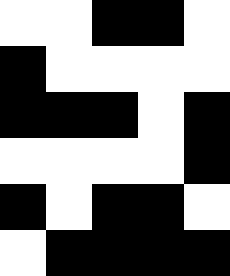[["white", "white", "black", "black", "white"], ["black", "white", "white", "white", "white"], ["black", "black", "black", "white", "black"], ["white", "white", "white", "white", "black"], ["black", "white", "black", "black", "white"], ["white", "black", "black", "black", "black"]]